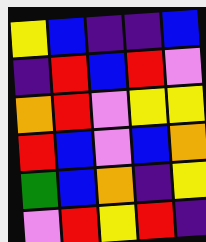[["yellow", "blue", "indigo", "indigo", "blue"], ["indigo", "red", "blue", "red", "violet"], ["orange", "red", "violet", "yellow", "yellow"], ["red", "blue", "violet", "blue", "orange"], ["green", "blue", "orange", "indigo", "yellow"], ["violet", "red", "yellow", "red", "indigo"]]